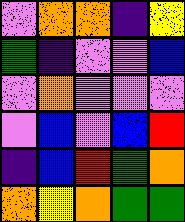[["violet", "orange", "orange", "indigo", "yellow"], ["green", "indigo", "violet", "violet", "blue"], ["violet", "orange", "violet", "violet", "violet"], ["violet", "blue", "violet", "blue", "red"], ["indigo", "blue", "red", "green", "orange"], ["orange", "yellow", "orange", "green", "green"]]